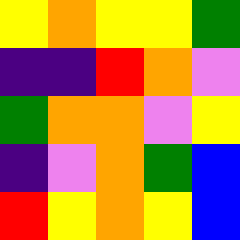[["yellow", "orange", "yellow", "yellow", "green"], ["indigo", "indigo", "red", "orange", "violet"], ["green", "orange", "orange", "violet", "yellow"], ["indigo", "violet", "orange", "green", "blue"], ["red", "yellow", "orange", "yellow", "blue"]]